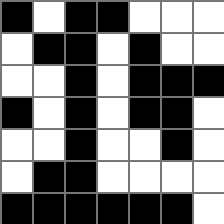[["black", "white", "black", "black", "white", "white", "white"], ["white", "black", "black", "white", "black", "white", "white"], ["white", "white", "black", "white", "black", "black", "black"], ["black", "white", "black", "white", "black", "black", "white"], ["white", "white", "black", "white", "white", "black", "white"], ["white", "black", "black", "white", "white", "white", "white"], ["black", "black", "black", "black", "black", "black", "white"]]